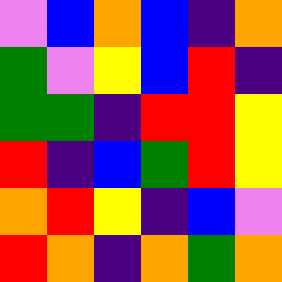[["violet", "blue", "orange", "blue", "indigo", "orange"], ["green", "violet", "yellow", "blue", "red", "indigo"], ["green", "green", "indigo", "red", "red", "yellow"], ["red", "indigo", "blue", "green", "red", "yellow"], ["orange", "red", "yellow", "indigo", "blue", "violet"], ["red", "orange", "indigo", "orange", "green", "orange"]]